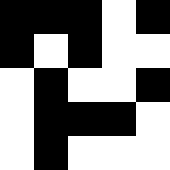[["black", "black", "black", "white", "black"], ["black", "white", "black", "white", "white"], ["white", "black", "white", "white", "black"], ["white", "black", "black", "black", "white"], ["white", "black", "white", "white", "white"]]